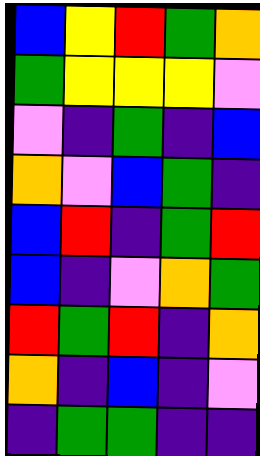[["blue", "yellow", "red", "green", "orange"], ["green", "yellow", "yellow", "yellow", "violet"], ["violet", "indigo", "green", "indigo", "blue"], ["orange", "violet", "blue", "green", "indigo"], ["blue", "red", "indigo", "green", "red"], ["blue", "indigo", "violet", "orange", "green"], ["red", "green", "red", "indigo", "orange"], ["orange", "indigo", "blue", "indigo", "violet"], ["indigo", "green", "green", "indigo", "indigo"]]